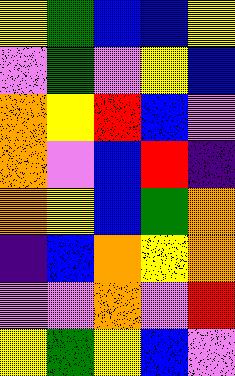[["yellow", "green", "blue", "blue", "yellow"], ["violet", "green", "violet", "yellow", "blue"], ["orange", "yellow", "red", "blue", "violet"], ["orange", "violet", "blue", "red", "indigo"], ["orange", "yellow", "blue", "green", "orange"], ["indigo", "blue", "orange", "yellow", "orange"], ["violet", "violet", "orange", "violet", "red"], ["yellow", "green", "yellow", "blue", "violet"]]